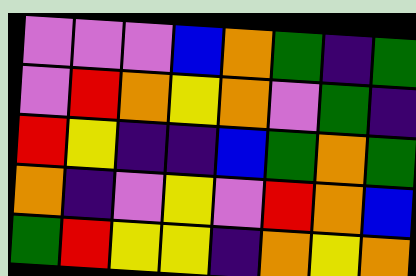[["violet", "violet", "violet", "blue", "orange", "green", "indigo", "green"], ["violet", "red", "orange", "yellow", "orange", "violet", "green", "indigo"], ["red", "yellow", "indigo", "indigo", "blue", "green", "orange", "green"], ["orange", "indigo", "violet", "yellow", "violet", "red", "orange", "blue"], ["green", "red", "yellow", "yellow", "indigo", "orange", "yellow", "orange"]]